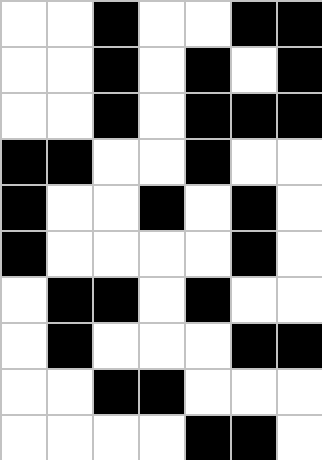[["white", "white", "black", "white", "white", "black", "black"], ["white", "white", "black", "white", "black", "white", "black"], ["white", "white", "black", "white", "black", "black", "black"], ["black", "black", "white", "white", "black", "white", "white"], ["black", "white", "white", "black", "white", "black", "white"], ["black", "white", "white", "white", "white", "black", "white"], ["white", "black", "black", "white", "black", "white", "white"], ["white", "black", "white", "white", "white", "black", "black"], ["white", "white", "black", "black", "white", "white", "white"], ["white", "white", "white", "white", "black", "black", "white"]]